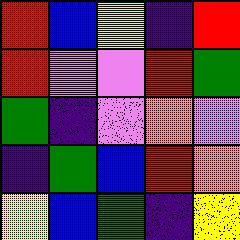[["red", "blue", "yellow", "indigo", "red"], ["red", "violet", "violet", "red", "green"], ["green", "indigo", "violet", "orange", "violet"], ["indigo", "green", "blue", "red", "orange"], ["yellow", "blue", "green", "indigo", "yellow"]]